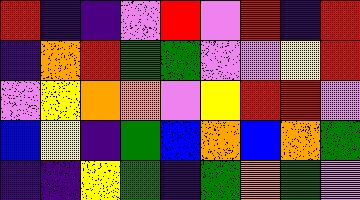[["red", "indigo", "indigo", "violet", "red", "violet", "red", "indigo", "red"], ["indigo", "orange", "red", "green", "green", "violet", "violet", "yellow", "red"], ["violet", "yellow", "orange", "orange", "violet", "yellow", "red", "red", "violet"], ["blue", "yellow", "indigo", "green", "blue", "orange", "blue", "orange", "green"], ["indigo", "indigo", "yellow", "green", "indigo", "green", "orange", "green", "violet"]]